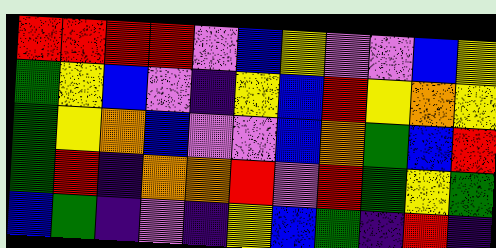[["red", "red", "red", "red", "violet", "blue", "yellow", "violet", "violet", "blue", "yellow"], ["green", "yellow", "blue", "violet", "indigo", "yellow", "blue", "red", "yellow", "orange", "yellow"], ["green", "yellow", "orange", "blue", "violet", "violet", "blue", "orange", "green", "blue", "red"], ["green", "red", "indigo", "orange", "orange", "red", "violet", "red", "green", "yellow", "green"], ["blue", "green", "indigo", "violet", "indigo", "yellow", "blue", "green", "indigo", "red", "indigo"]]